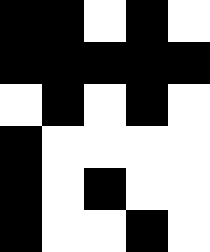[["black", "black", "white", "black", "white"], ["black", "black", "black", "black", "black"], ["white", "black", "white", "black", "white"], ["black", "white", "white", "white", "white"], ["black", "white", "black", "white", "white"], ["black", "white", "white", "black", "white"]]